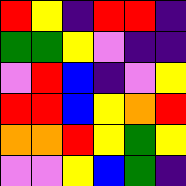[["red", "yellow", "indigo", "red", "red", "indigo"], ["green", "green", "yellow", "violet", "indigo", "indigo"], ["violet", "red", "blue", "indigo", "violet", "yellow"], ["red", "red", "blue", "yellow", "orange", "red"], ["orange", "orange", "red", "yellow", "green", "yellow"], ["violet", "violet", "yellow", "blue", "green", "indigo"]]